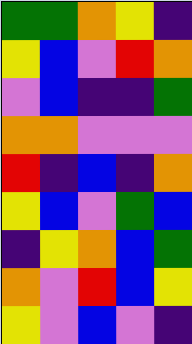[["green", "green", "orange", "yellow", "indigo"], ["yellow", "blue", "violet", "red", "orange"], ["violet", "blue", "indigo", "indigo", "green"], ["orange", "orange", "violet", "violet", "violet"], ["red", "indigo", "blue", "indigo", "orange"], ["yellow", "blue", "violet", "green", "blue"], ["indigo", "yellow", "orange", "blue", "green"], ["orange", "violet", "red", "blue", "yellow"], ["yellow", "violet", "blue", "violet", "indigo"]]